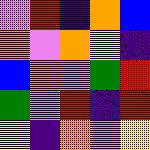[["violet", "red", "indigo", "orange", "blue"], ["orange", "violet", "orange", "yellow", "indigo"], ["blue", "orange", "violet", "green", "red"], ["green", "violet", "red", "indigo", "red"], ["yellow", "indigo", "orange", "violet", "yellow"]]